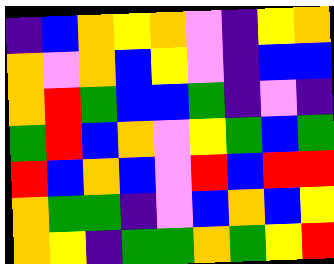[["indigo", "blue", "orange", "yellow", "orange", "violet", "indigo", "yellow", "orange"], ["orange", "violet", "orange", "blue", "yellow", "violet", "indigo", "blue", "blue"], ["orange", "red", "green", "blue", "blue", "green", "indigo", "violet", "indigo"], ["green", "red", "blue", "orange", "violet", "yellow", "green", "blue", "green"], ["red", "blue", "orange", "blue", "violet", "red", "blue", "red", "red"], ["orange", "green", "green", "indigo", "violet", "blue", "orange", "blue", "yellow"], ["orange", "yellow", "indigo", "green", "green", "orange", "green", "yellow", "red"]]